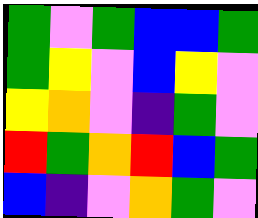[["green", "violet", "green", "blue", "blue", "green"], ["green", "yellow", "violet", "blue", "yellow", "violet"], ["yellow", "orange", "violet", "indigo", "green", "violet"], ["red", "green", "orange", "red", "blue", "green"], ["blue", "indigo", "violet", "orange", "green", "violet"]]